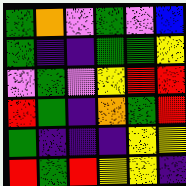[["green", "orange", "violet", "green", "violet", "blue"], ["green", "indigo", "indigo", "green", "green", "yellow"], ["violet", "green", "violet", "yellow", "red", "red"], ["red", "green", "indigo", "orange", "green", "red"], ["green", "indigo", "indigo", "indigo", "yellow", "yellow"], ["red", "green", "red", "yellow", "yellow", "indigo"]]